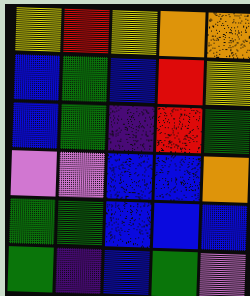[["yellow", "red", "yellow", "orange", "orange"], ["blue", "green", "blue", "red", "yellow"], ["blue", "green", "indigo", "red", "green"], ["violet", "violet", "blue", "blue", "orange"], ["green", "green", "blue", "blue", "blue"], ["green", "indigo", "blue", "green", "violet"]]